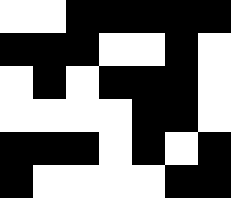[["white", "white", "black", "black", "black", "black", "black"], ["black", "black", "black", "white", "white", "black", "white"], ["white", "black", "white", "black", "black", "black", "white"], ["white", "white", "white", "white", "black", "black", "white"], ["black", "black", "black", "white", "black", "white", "black"], ["black", "white", "white", "white", "white", "black", "black"]]